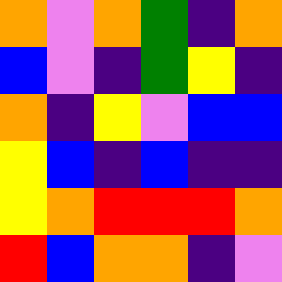[["orange", "violet", "orange", "green", "indigo", "orange"], ["blue", "violet", "indigo", "green", "yellow", "indigo"], ["orange", "indigo", "yellow", "violet", "blue", "blue"], ["yellow", "blue", "indigo", "blue", "indigo", "indigo"], ["yellow", "orange", "red", "red", "red", "orange"], ["red", "blue", "orange", "orange", "indigo", "violet"]]